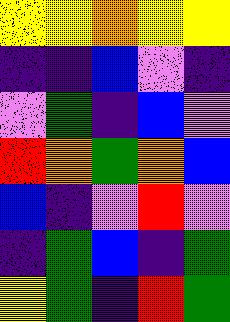[["yellow", "yellow", "orange", "yellow", "yellow"], ["indigo", "indigo", "blue", "violet", "indigo"], ["violet", "green", "indigo", "blue", "violet"], ["red", "orange", "green", "orange", "blue"], ["blue", "indigo", "violet", "red", "violet"], ["indigo", "green", "blue", "indigo", "green"], ["yellow", "green", "indigo", "red", "green"]]